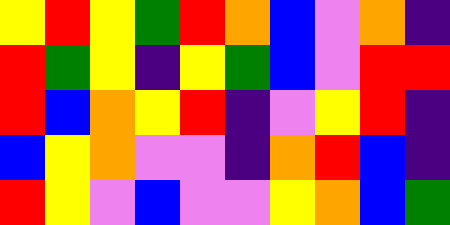[["yellow", "red", "yellow", "green", "red", "orange", "blue", "violet", "orange", "indigo"], ["red", "green", "yellow", "indigo", "yellow", "green", "blue", "violet", "red", "red"], ["red", "blue", "orange", "yellow", "red", "indigo", "violet", "yellow", "red", "indigo"], ["blue", "yellow", "orange", "violet", "violet", "indigo", "orange", "red", "blue", "indigo"], ["red", "yellow", "violet", "blue", "violet", "violet", "yellow", "orange", "blue", "green"]]